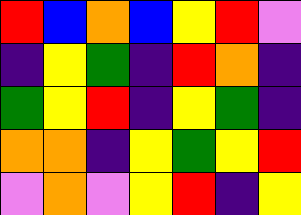[["red", "blue", "orange", "blue", "yellow", "red", "violet"], ["indigo", "yellow", "green", "indigo", "red", "orange", "indigo"], ["green", "yellow", "red", "indigo", "yellow", "green", "indigo"], ["orange", "orange", "indigo", "yellow", "green", "yellow", "red"], ["violet", "orange", "violet", "yellow", "red", "indigo", "yellow"]]